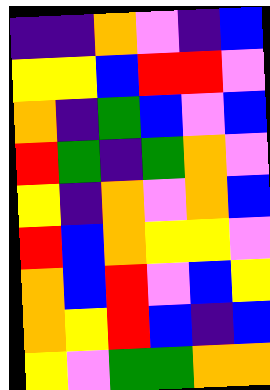[["indigo", "indigo", "orange", "violet", "indigo", "blue"], ["yellow", "yellow", "blue", "red", "red", "violet"], ["orange", "indigo", "green", "blue", "violet", "blue"], ["red", "green", "indigo", "green", "orange", "violet"], ["yellow", "indigo", "orange", "violet", "orange", "blue"], ["red", "blue", "orange", "yellow", "yellow", "violet"], ["orange", "blue", "red", "violet", "blue", "yellow"], ["orange", "yellow", "red", "blue", "indigo", "blue"], ["yellow", "violet", "green", "green", "orange", "orange"]]